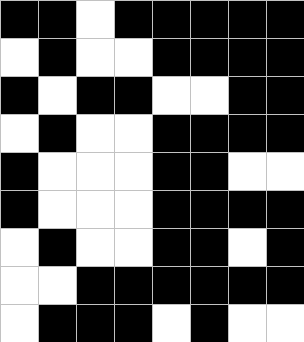[["black", "black", "white", "black", "black", "black", "black", "black"], ["white", "black", "white", "white", "black", "black", "black", "black"], ["black", "white", "black", "black", "white", "white", "black", "black"], ["white", "black", "white", "white", "black", "black", "black", "black"], ["black", "white", "white", "white", "black", "black", "white", "white"], ["black", "white", "white", "white", "black", "black", "black", "black"], ["white", "black", "white", "white", "black", "black", "white", "black"], ["white", "white", "black", "black", "black", "black", "black", "black"], ["white", "black", "black", "black", "white", "black", "white", "white"]]